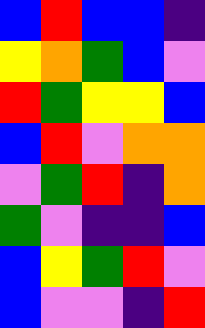[["blue", "red", "blue", "blue", "indigo"], ["yellow", "orange", "green", "blue", "violet"], ["red", "green", "yellow", "yellow", "blue"], ["blue", "red", "violet", "orange", "orange"], ["violet", "green", "red", "indigo", "orange"], ["green", "violet", "indigo", "indigo", "blue"], ["blue", "yellow", "green", "red", "violet"], ["blue", "violet", "violet", "indigo", "red"]]